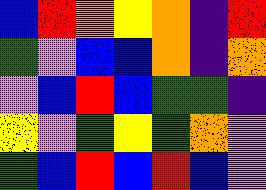[["blue", "red", "orange", "yellow", "orange", "indigo", "red"], ["green", "violet", "blue", "blue", "orange", "indigo", "orange"], ["violet", "blue", "red", "blue", "green", "green", "indigo"], ["yellow", "violet", "green", "yellow", "green", "orange", "violet"], ["green", "blue", "red", "blue", "red", "blue", "violet"]]